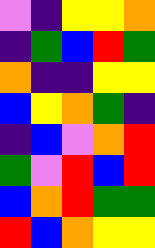[["violet", "indigo", "yellow", "yellow", "orange"], ["indigo", "green", "blue", "red", "green"], ["orange", "indigo", "indigo", "yellow", "yellow"], ["blue", "yellow", "orange", "green", "indigo"], ["indigo", "blue", "violet", "orange", "red"], ["green", "violet", "red", "blue", "red"], ["blue", "orange", "red", "green", "green"], ["red", "blue", "orange", "yellow", "yellow"]]